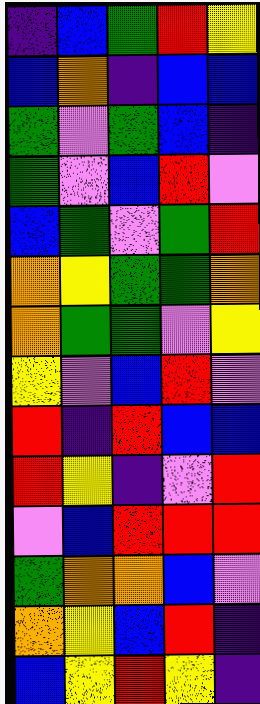[["indigo", "blue", "green", "red", "yellow"], ["blue", "orange", "indigo", "blue", "blue"], ["green", "violet", "green", "blue", "indigo"], ["green", "violet", "blue", "red", "violet"], ["blue", "green", "violet", "green", "red"], ["orange", "yellow", "green", "green", "orange"], ["orange", "green", "green", "violet", "yellow"], ["yellow", "violet", "blue", "red", "violet"], ["red", "indigo", "red", "blue", "blue"], ["red", "yellow", "indigo", "violet", "red"], ["violet", "blue", "red", "red", "red"], ["green", "orange", "orange", "blue", "violet"], ["orange", "yellow", "blue", "red", "indigo"], ["blue", "yellow", "red", "yellow", "indigo"]]